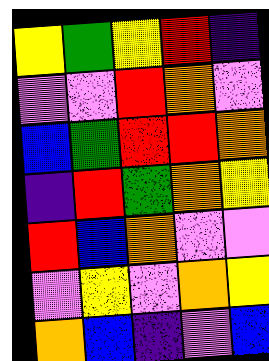[["yellow", "green", "yellow", "red", "indigo"], ["violet", "violet", "red", "orange", "violet"], ["blue", "green", "red", "red", "orange"], ["indigo", "red", "green", "orange", "yellow"], ["red", "blue", "orange", "violet", "violet"], ["violet", "yellow", "violet", "orange", "yellow"], ["orange", "blue", "indigo", "violet", "blue"]]